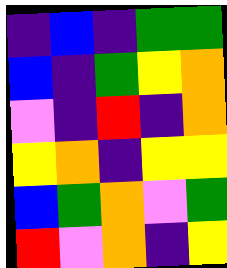[["indigo", "blue", "indigo", "green", "green"], ["blue", "indigo", "green", "yellow", "orange"], ["violet", "indigo", "red", "indigo", "orange"], ["yellow", "orange", "indigo", "yellow", "yellow"], ["blue", "green", "orange", "violet", "green"], ["red", "violet", "orange", "indigo", "yellow"]]